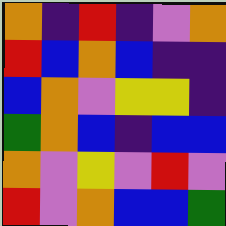[["orange", "indigo", "red", "indigo", "violet", "orange"], ["red", "blue", "orange", "blue", "indigo", "indigo"], ["blue", "orange", "violet", "yellow", "yellow", "indigo"], ["green", "orange", "blue", "indigo", "blue", "blue"], ["orange", "violet", "yellow", "violet", "red", "violet"], ["red", "violet", "orange", "blue", "blue", "green"]]